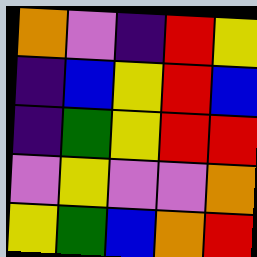[["orange", "violet", "indigo", "red", "yellow"], ["indigo", "blue", "yellow", "red", "blue"], ["indigo", "green", "yellow", "red", "red"], ["violet", "yellow", "violet", "violet", "orange"], ["yellow", "green", "blue", "orange", "red"]]